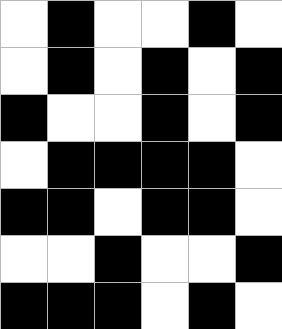[["white", "black", "white", "white", "black", "white"], ["white", "black", "white", "black", "white", "black"], ["black", "white", "white", "black", "white", "black"], ["white", "black", "black", "black", "black", "white"], ["black", "black", "white", "black", "black", "white"], ["white", "white", "black", "white", "white", "black"], ["black", "black", "black", "white", "black", "white"]]